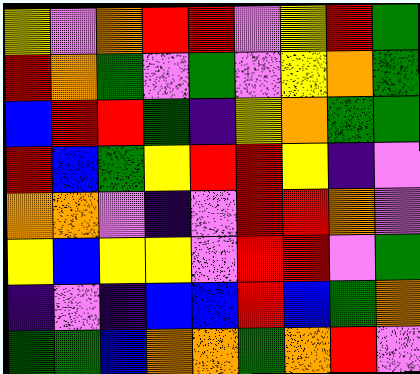[["yellow", "violet", "orange", "red", "red", "violet", "yellow", "red", "green"], ["red", "orange", "green", "violet", "green", "violet", "yellow", "orange", "green"], ["blue", "red", "red", "green", "indigo", "yellow", "orange", "green", "green"], ["red", "blue", "green", "yellow", "red", "red", "yellow", "indigo", "violet"], ["orange", "orange", "violet", "indigo", "violet", "red", "red", "orange", "violet"], ["yellow", "blue", "yellow", "yellow", "violet", "red", "red", "violet", "green"], ["indigo", "violet", "indigo", "blue", "blue", "red", "blue", "green", "orange"], ["green", "green", "blue", "orange", "orange", "green", "orange", "red", "violet"]]